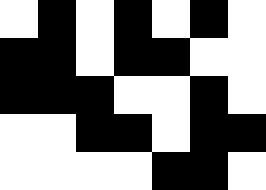[["white", "black", "white", "black", "white", "black", "white"], ["black", "black", "white", "black", "black", "white", "white"], ["black", "black", "black", "white", "white", "black", "white"], ["white", "white", "black", "black", "white", "black", "black"], ["white", "white", "white", "white", "black", "black", "white"]]